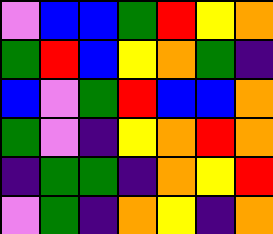[["violet", "blue", "blue", "green", "red", "yellow", "orange"], ["green", "red", "blue", "yellow", "orange", "green", "indigo"], ["blue", "violet", "green", "red", "blue", "blue", "orange"], ["green", "violet", "indigo", "yellow", "orange", "red", "orange"], ["indigo", "green", "green", "indigo", "orange", "yellow", "red"], ["violet", "green", "indigo", "orange", "yellow", "indigo", "orange"]]